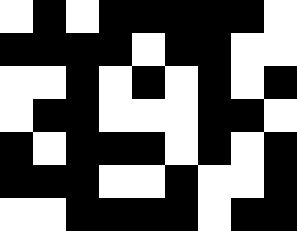[["white", "black", "white", "black", "black", "black", "black", "black", "white"], ["black", "black", "black", "black", "white", "black", "black", "white", "white"], ["white", "white", "black", "white", "black", "white", "black", "white", "black"], ["white", "black", "black", "white", "white", "white", "black", "black", "white"], ["black", "white", "black", "black", "black", "white", "black", "white", "black"], ["black", "black", "black", "white", "white", "black", "white", "white", "black"], ["white", "white", "black", "black", "black", "black", "white", "black", "black"]]